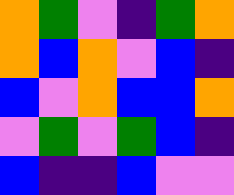[["orange", "green", "violet", "indigo", "green", "orange"], ["orange", "blue", "orange", "violet", "blue", "indigo"], ["blue", "violet", "orange", "blue", "blue", "orange"], ["violet", "green", "violet", "green", "blue", "indigo"], ["blue", "indigo", "indigo", "blue", "violet", "violet"]]